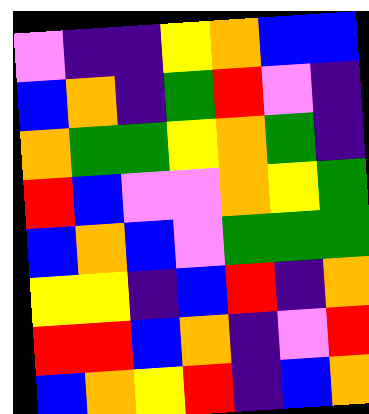[["violet", "indigo", "indigo", "yellow", "orange", "blue", "blue"], ["blue", "orange", "indigo", "green", "red", "violet", "indigo"], ["orange", "green", "green", "yellow", "orange", "green", "indigo"], ["red", "blue", "violet", "violet", "orange", "yellow", "green"], ["blue", "orange", "blue", "violet", "green", "green", "green"], ["yellow", "yellow", "indigo", "blue", "red", "indigo", "orange"], ["red", "red", "blue", "orange", "indigo", "violet", "red"], ["blue", "orange", "yellow", "red", "indigo", "blue", "orange"]]